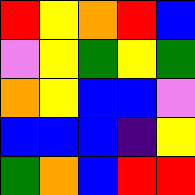[["red", "yellow", "orange", "red", "blue"], ["violet", "yellow", "green", "yellow", "green"], ["orange", "yellow", "blue", "blue", "violet"], ["blue", "blue", "blue", "indigo", "yellow"], ["green", "orange", "blue", "red", "red"]]